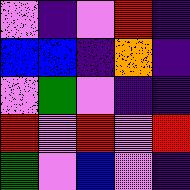[["violet", "indigo", "violet", "red", "indigo"], ["blue", "blue", "indigo", "orange", "indigo"], ["violet", "green", "violet", "indigo", "indigo"], ["red", "violet", "red", "violet", "red"], ["green", "violet", "blue", "violet", "indigo"]]